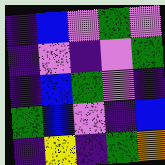[["indigo", "blue", "violet", "green", "violet"], ["indigo", "violet", "indigo", "violet", "green"], ["indigo", "blue", "green", "violet", "indigo"], ["green", "blue", "violet", "indigo", "blue"], ["indigo", "yellow", "indigo", "green", "orange"]]